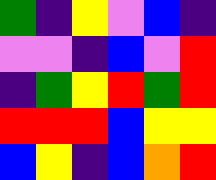[["green", "indigo", "yellow", "violet", "blue", "indigo"], ["violet", "violet", "indigo", "blue", "violet", "red"], ["indigo", "green", "yellow", "red", "green", "red"], ["red", "red", "red", "blue", "yellow", "yellow"], ["blue", "yellow", "indigo", "blue", "orange", "red"]]